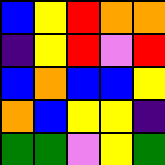[["blue", "yellow", "red", "orange", "orange"], ["indigo", "yellow", "red", "violet", "red"], ["blue", "orange", "blue", "blue", "yellow"], ["orange", "blue", "yellow", "yellow", "indigo"], ["green", "green", "violet", "yellow", "green"]]